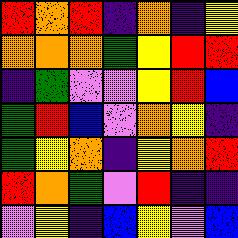[["red", "orange", "red", "indigo", "orange", "indigo", "yellow"], ["orange", "orange", "orange", "green", "yellow", "red", "red"], ["indigo", "green", "violet", "violet", "yellow", "red", "blue"], ["green", "red", "blue", "violet", "orange", "yellow", "indigo"], ["green", "yellow", "orange", "indigo", "yellow", "orange", "red"], ["red", "orange", "green", "violet", "red", "indigo", "indigo"], ["violet", "yellow", "indigo", "blue", "yellow", "violet", "blue"]]